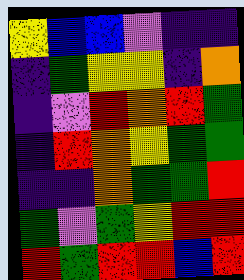[["yellow", "blue", "blue", "violet", "indigo", "indigo"], ["indigo", "green", "yellow", "yellow", "indigo", "orange"], ["indigo", "violet", "red", "orange", "red", "green"], ["indigo", "red", "orange", "yellow", "green", "green"], ["indigo", "indigo", "orange", "green", "green", "red"], ["green", "violet", "green", "yellow", "red", "red"], ["red", "green", "red", "red", "blue", "red"]]